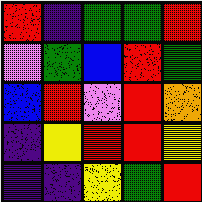[["red", "indigo", "green", "green", "red"], ["violet", "green", "blue", "red", "green"], ["blue", "red", "violet", "red", "orange"], ["indigo", "yellow", "red", "red", "yellow"], ["indigo", "indigo", "yellow", "green", "red"]]